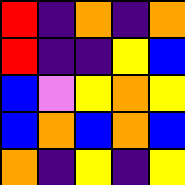[["red", "indigo", "orange", "indigo", "orange"], ["red", "indigo", "indigo", "yellow", "blue"], ["blue", "violet", "yellow", "orange", "yellow"], ["blue", "orange", "blue", "orange", "blue"], ["orange", "indigo", "yellow", "indigo", "yellow"]]